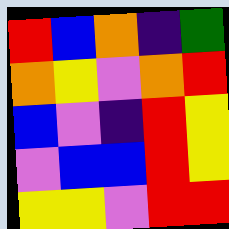[["red", "blue", "orange", "indigo", "green"], ["orange", "yellow", "violet", "orange", "red"], ["blue", "violet", "indigo", "red", "yellow"], ["violet", "blue", "blue", "red", "yellow"], ["yellow", "yellow", "violet", "red", "red"]]